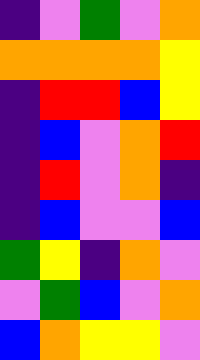[["indigo", "violet", "green", "violet", "orange"], ["orange", "orange", "orange", "orange", "yellow"], ["indigo", "red", "red", "blue", "yellow"], ["indigo", "blue", "violet", "orange", "red"], ["indigo", "red", "violet", "orange", "indigo"], ["indigo", "blue", "violet", "violet", "blue"], ["green", "yellow", "indigo", "orange", "violet"], ["violet", "green", "blue", "violet", "orange"], ["blue", "orange", "yellow", "yellow", "violet"]]